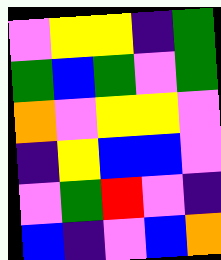[["violet", "yellow", "yellow", "indigo", "green"], ["green", "blue", "green", "violet", "green"], ["orange", "violet", "yellow", "yellow", "violet"], ["indigo", "yellow", "blue", "blue", "violet"], ["violet", "green", "red", "violet", "indigo"], ["blue", "indigo", "violet", "blue", "orange"]]